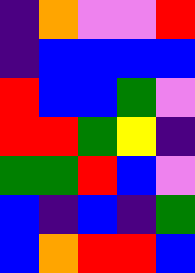[["indigo", "orange", "violet", "violet", "red"], ["indigo", "blue", "blue", "blue", "blue"], ["red", "blue", "blue", "green", "violet"], ["red", "red", "green", "yellow", "indigo"], ["green", "green", "red", "blue", "violet"], ["blue", "indigo", "blue", "indigo", "green"], ["blue", "orange", "red", "red", "blue"]]